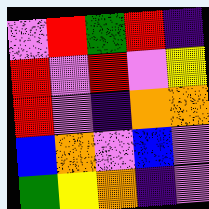[["violet", "red", "green", "red", "indigo"], ["red", "violet", "red", "violet", "yellow"], ["red", "violet", "indigo", "orange", "orange"], ["blue", "orange", "violet", "blue", "violet"], ["green", "yellow", "orange", "indigo", "violet"]]